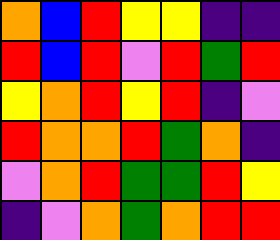[["orange", "blue", "red", "yellow", "yellow", "indigo", "indigo"], ["red", "blue", "red", "violet", "red", "green", "red"], ["yellow", "orange", "red", "yellow", "red", "indigo", "violet"], ["red", "orange", "orange", "red", "green", "orange", "indigo"], ["violet", "orange", "red", "green", "green", "red", "yellow"], ["indigo", "violet", "orange", "green", "orange", "red", "red"]]